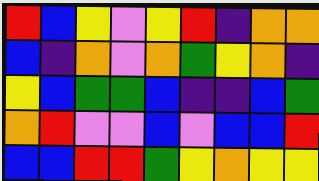[["red", "blue", "yellow", "violet", "yellow", "red", "indigo", "orange", "orange"], ["blue", "indigo", "orange", "violet", "orange", "green", "yellow", "orange", "indigo"], ["yellow", "blue", "green", "green", "blue", "indigo", "indigo", "blue", "green"], ["orange", "red", "violet", "violet", "blue", "violet", "blue", "blue", "red"], ["blue", "blue", "red", "red", "green", "yellow", "orange", "yellow", "yellow"]]